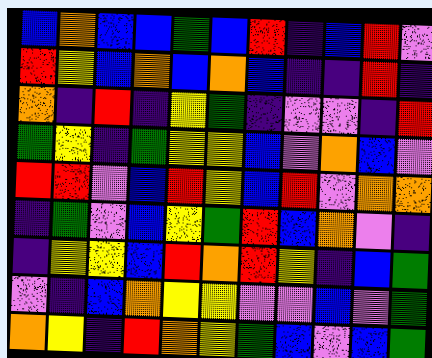[["blue", "orange", "blue", "blue", "green", "blue", "red", "indigo", "blue", "red", "violet"], ["red", "yellow", "blue", "orange", "blue", "orange", "blue", "indigo", "indigo", "red", "indigo"], ["orange", "indigo", "red", "indigo", "yellow", "green", "indigo", "violet", "violet", "indigo", "red"], ["green", "yellow", "indigo", "green", "yellow", "yellow", "blue", "violet", "orange", "blue", "violet"], ["red", "red", "violet", "blue", "red", "yellow", "blue", "red", "violet", "orange", "orange"], ["indigo", "green", "violet", "blue", "yellow", "green", "red", "blue", "orange", "violet", "indigo"], ["indigo", "yellow", "yellow", "blue", "red", "orange", "red", "yellow", "indigo", "blue", "green"], ["violet", "indigo", "blue", "orange", "yellow", "yellow", "violet", "violet", "blue", "violet", "green"], ["orange", "yellow", "indigo", "red", "orange", "yellow", "green", "blue", "violet", "blue", "green"]]